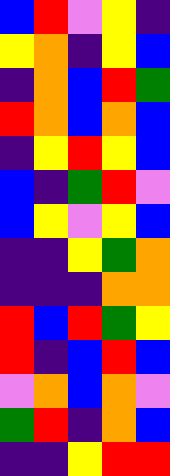[["blue", "red", "violet", "yellow", "indigo"], ["yellow", "orange", "indigo", "yellow", "blue"], ["indigo", "orange", "blue", "red", "green"], ["red", "orange", "blue", "orange", "blue"], ["indigo", "yellow", "red", "yellow", "blue"], ["blue", "indigo", "green", "red", "violet"], ["blue", "yellow", "violet", "yellow", "blue"], ["indigo", "indigo", "yellow", "green", "orange"], ["indigo", "indigo", "indigo", "orange", "orange"], ["red", "blue", "red", "green", "yellow"], ["red", "indigo", "blue", "red", "blue"], ["violet", "orange", "blue", "orange", "violet"], ["green", "red", "indigo", "orange", "blue"], ["indigo", "indigo", "yellow", "red", "red"]]